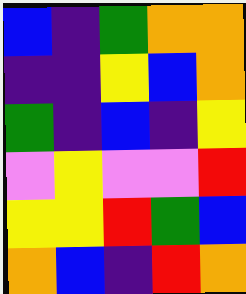[["blue", "indigo", "green", "orange", "orange"], ["indigo", "indigo", "yellow", "blue", "orange"], ["green", "indigo", "blue", "indigo", "yellow"], ["violet", "yellow", "violet", "violet", "red"], ["yellow", "yellow", "red", "green", "blue"], ["orange", "blue", "indigo", "red", "orange"]]